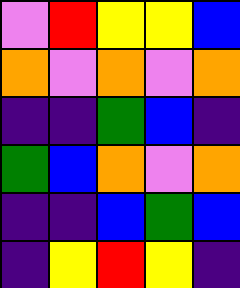[["violet", "red", "yellow", "yellow", "blue"], ["orange", "violet", "orange", "violet", "orange"], ["indigo", "indigo", "green", "blue", "indigo"], ["green", "blue", "orange", "violet", "orange"], ["indigo", "indigo", "blue", "green", "blue"], ["indigo", "yellow", "red", "yellow", "indigo"]]